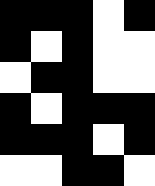[["black", "black", "black", "white", "black"], ["black", "white", "black", "white", "white"], ["white", "black", "black", "white", "white"], ["black", "white", "black", "black", "black"], ["black", "black", "black", "white", "black"], ["white", "white", "black", "black", "white"]]